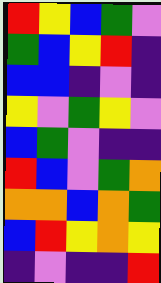[["red", "yellow", "blue", "green", "violet"], ["green", "blue", "yellow", "red", "indigo"], ["blue", "blue", "indigo", "violet", "indigo"], ["yellow", "violet", "green", "yellow", "violet"], ["blue", "green", "violet", "indigo", "indigo"], ["red", "blue", "violet", "green", "orange"], ["orange", "orange", "blue", "orange", "green"], ["blue", "red", "yellow", "orange", "yellow"], ["indigo", "violet", "indigo", "indigo", "red"]]